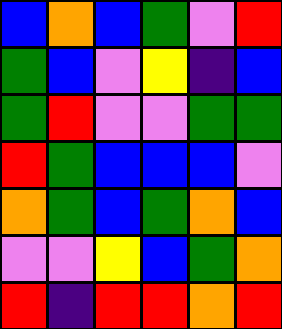[["blue", "orange", "blue", "green", "violet", "red"], ["green", "blue", "violet", "yellow", "indigo", "blue"], ["green", "red", "violet", "violet", "green", "green"], ["red", "green", "blue", "blue", "blue", "violet"], ["orange", "green", "blue", "green", "orange", "blue"], ["violet", "violet", "yellow", "blue", "green", "orange"], ["red", "indigo", "red", "red", "orange", "red"]]